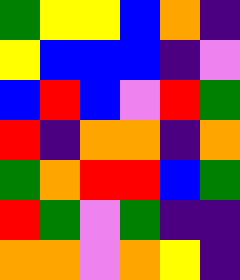[["green", "yellow", "yellow", "blue", "orange", "indigo"], ["yellow", "blue", "blue", "blue", "indigo", "violet"], ["blue", "red", "blue", "violet", "red", "green"], ["red", "indigo", "orange", "orange", "indigo", "orange"], ["green", "orange", "red", "red", "blue", "green"], ["red", "green", "violet", "green", "indigo", "indigo"], ["orange", "orange", "violet", "orange", "yellow", "indigo"]]